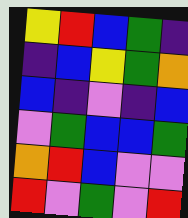[["yellow", "red", "blue", "green", "indigo"], ["indigo", "blue", "yellow", "green", "orange"], ["blue", "indigo", "violet", "indigo", "blue"], ["violet", "green", "blue", "blue", "green"], ["orange", "red", "blue", "violet", "violet"], ["red", "violet", "green", "violet", "red"]]